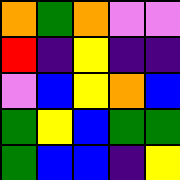[["orange", "green", "orange", "violet", "violet"], ["red", "indigo", "yellow", "indigo", "indigo"], ["violet", "blue", "yellow", "orange", "blue"], ["green", "yellow", "blue", "green", "green"], ["green", "blue", "blue", "indigo", "yellow"]]